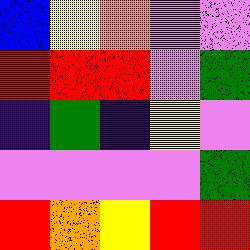[["blue", "yellow", "orange", "violet", "violet"], ["red", "red", "red", "violet", "green"], ["indigo", "green", "indigo", "yellow", "violet"], ["violet", "violet", "violet", "violet", "green"], ["red", "orange", "yellow", "red", "red"]]